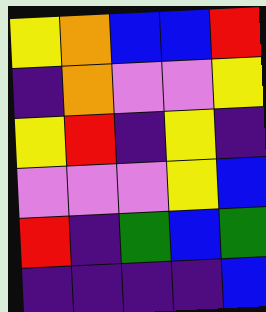[["yellow", "orange", "blue", "blue", "red"], ["indigo", "orange", "violet", "violet", "yellow"], ["yellow", "red", "indigo", "yellow", "indigo"], ["violet", "violet", "violet", "yellow", "blue"], ["red", "indigo", "green", "blue", "green"], ["indigo", "indigo", "indigo", "indigo", "blue"]]